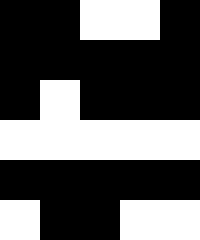[["black", "black", "white", "white", "black"], ["black", "black", "black", "black", "black"], ["black", "white", "black", "black", "black"], ["white", "white", "white", "white", "white"], ["black", "black", "black", "black", "black"], ["white", "black", "black", "white", "white"]]